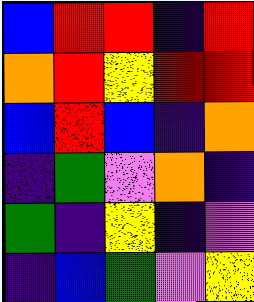[["blue", "red", "red", "indigo", "red"], ["orange", "red", "yellow", "red", "red"], ["blue", "red", "blue", "indigo", "orange"], ["indigo", "green", "violet", "orange", "indigo"], ["green", "indigo", "yellow", "indigo", "violet"], ["indigo", "blue", "green", "violet", "yellow"]]